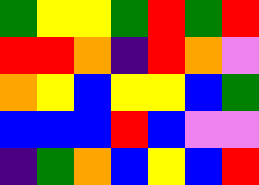[["green", "yellow", "yellow", "green", "red", "green", "red"], ["red", "red", "orange", "indigo", "red", "orange", "violet"], ["orange", "yellow", "blue", "yellow", "yellow", "blue", "green"], ["blue", "blue", "blue", "red", "blue", "violet", "violet"], ["indigo", "green", "orange", "blue", "yellow", "blue", "red"]]